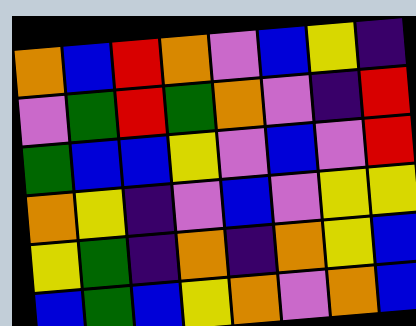[["orange", "blue", "red", "orange", "violet", "blue", "yellow", "indigo"], ["violet", "green", "red", "green", "orange", "violet", "indigo", "red"], ["green", "blue", "blue", "yellow", "violet", "blue", "violet", "red"], ["orange", "yellow", "indigo", "violet", "blue", "violet", "yellow", "yellow"], ["yellow", "green", "indigo", "orange", "indigo", "orange", "yellow", "blue"], ["blue", "green", "blue", "yellow", "orange", "violet", "orange", "blue"]]